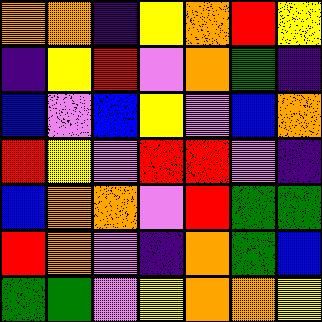[["orange", "orange", "indigo", "yellow", "orange", "red", "yellow"], ["indigo", "yellow", "red", "violet", "orange", "green", "indigo"], ["blue", "violet", "blue", "yellow", "violet", "blue", "orange"], ["red", "yellow", "violet", "red", "red", "violet", "indigo"], ["blue", "orange", "orange", "violet", "red", "green", "green"], ["red", "orange", "violet", "indigo", "orange", "green", "blue"], ["green", "green", "violet", "yellow", "orange", "orange", "yellow"]]